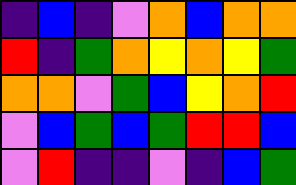[["indigo", "blue", "indigo", "violet", "orange", "blue", "orange", "orange"], ["red", "indigo", "green", "orange", "yellow", "orange", "yellow", "green"], ["orange", "orange", "violet", "green", "blue", "yellow", "orange", "red"], ["violet", "blue", "green", "blue", "green", "red", "red", "blue"], ["violet", "red", "indigo", "indigo", "violet", "indigo", "blue", "green"]]